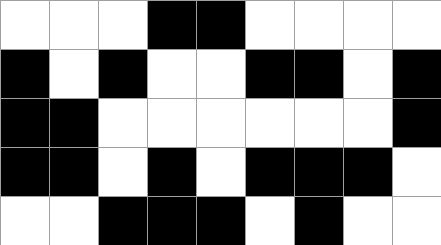[["white", "white", "white", "black", "black", "white", "white", "white", "white"], ["black", "white", "black", "white", "white", "black", "black", "white", "black"], ["black", "black", "white", "white", "white", "white", "white", "white", "black"], ["black", "black", "white", "black", "white", "black", "black", "black", "white"], ["white", "white", "black", "black", "black", "white", "black", "white", "white"]]